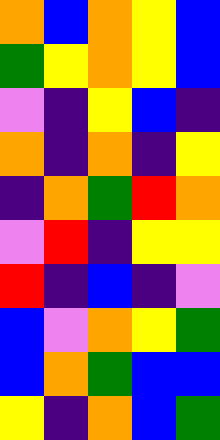[["orange", "blue", "orange", "yellow", "blue"], ["green", "yellow", "orange", "yellow", "blue"], ["violet", "indigo", "yellow", "blue", "indigo"], ["orange", "indigo", "orange", "indigo", "yellow"], ["indigo", "orange", "green", "red", "orange"], ["violet", "red", "indigo", "yellow", "yellow"], ["red", "indigo", "blue", "indigo", "violet"], ["blue", "violet", "orange", "yellow", "green"], ["blue", "orange", "green", "blue", "blue"], ["yellow", "indigo", "orange", "blue", "green"]]